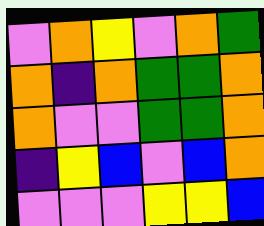[["violet", "orange", "yellow", "violet", "orange", "green"], ["orange", "indigo", "orange", "green", "green", "orange"], ["orange", "violet", "violet", "green", "green", "orange"], ["indigo", "yellow", "blue", "violet", "blue", "orange"], ["violet", "violet", "violet", "yellow", "yellow", "blue"]]